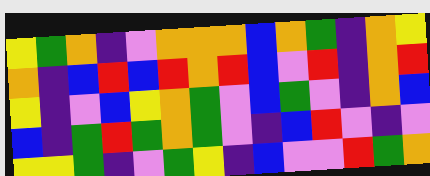[["yellow", "green", "orange", "indigo", "violet", "orange", "orange", "orange", "blue", "orange", "green", "indigo", "orange", "yellow"], ["orange", "indigo", "blue", "red", "blue", "red", "orange", "red", "blue", "violet", "red", "indigo", "orange", "red"], ["yellow", "indigo", "violet", "blue", "yellow", "orange", "green", "violet", "blue", "green", "violet", "indigo", "orange", "blue"], ["blue", "indigo", "green", "red", "green", "orange", "green", "violet", "indigo", "blue", "red", "violet", "indigo", "violet"], ["yellow", "yellow", "green", "indigo", "violet", "green", "yellow", "indigo", "blue", "violet", "violet", "red", "green", "orange"]]